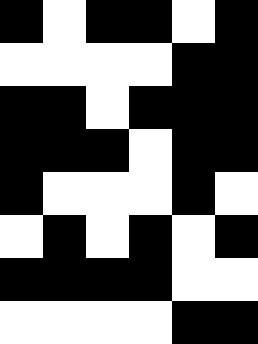[["black", "white", "black", "black", "white", "black"], ["white", "white", "white", "white", "black", "black"], ["black", "black", "white", "black", "black", "black"], ["black", "black", "black", "white", "black", "black"], ["black", "white", "white", "white", "black", "white"], ["white", "black", "white", "black", "white", "black"], ["black", "black", "black", "black", "white", "white"], ["white", "white", "white", "white", "black", "black"]]